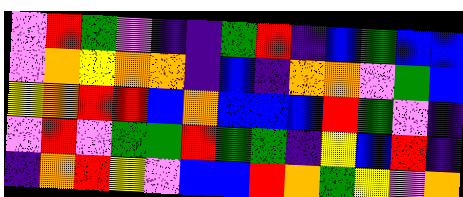[["violet", "red", "green", "violet", "indigo", "indigo", "green", "red", "indigo", "blue", "green", "blue", "blue"], ["violet", "orange", "yellow", "orange", "orange", "indigo", "blue", "indigo", "orange", "orange", "violet", "green", "blue"], ["yellow", "orange", "red", "red", "blue", "orange", "blue", "blue", "blue", "red", "green", "violet", "indigo"], ["violet", "red", "violet", "green", "green", "red", "green", "green", "indigo", "yellow", "blue", "red", "indigo"], ["indigo", "orange", "red", "yellow", "violet", "blue", "blue", "red", "orange", "green", "yellow", "violet", "orange"]]